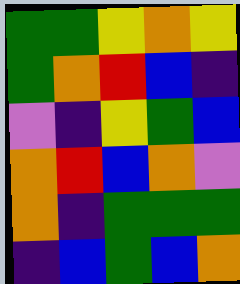[["green", "green", "yellow", "orange", "yellow"], ["green", "orange", "red", "blue", "indigo"], ["violet", "indigo", "yellow", "green", "blue"], ["orange", "red", "blue", "orange", "violet"], ["orange", "indigo", "green", "green", "green"], ["indigo", "blue", "green", "blue", "orange"]]